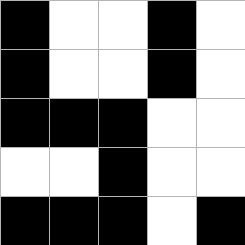[["black", "white", "white", "black", "white"], ["black", "white", "white", "black", "white"], ["black", "black", "black", "white", "white"], ["white", "white", "black", "white", "white"], ["black", "black", "black", "white", "black"]]